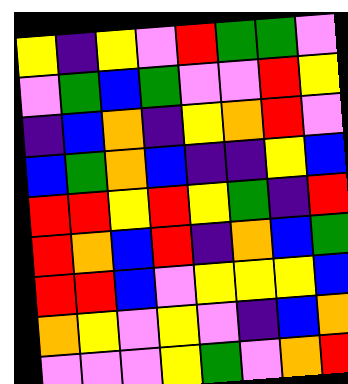[["yellow", "indigo", "yellow", "violet", "red", "green", "green", "violet"], ["violet", "green", "blue", "green", "violet", "violet", "red", "yellow"], ["indigo", "blue", "orange", "indigo", "yellow", "orange", "red", "violet"], ["blue", "green", "orange", "blue", "indigo", "indigo", "yellow", "blue"], ["red", "red", "yellow", "red", "yellow", "green", "indigo", "red"], ["red", "orange", "blue", "red", "indigo", "orange", "blue", "green"], ["red", "red", "blue", "violet", "yellow", "yellow", "yellow", "blue"], ["orange", "yellow", "violet", "yellow", "violet", "indigo", "blue", "orange"], ["violet", "violet", "violet", "yellow", "green", "violet", "orange", "red"]]